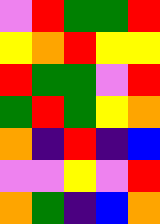[["violet", "red", "green", "green", "red"], ["yellow", "orange", "red", "yellow", "yellow"], ["red", "green", "green", "violet", "red"], ["green", "red", "green", "yellow", "orange"], ["orange", "indigo", "red", "indigo", "blue"], ["violet", "violet", "yellow", "violet", "red"], ["orange", "green", "indigo", "blue", "orange"]]